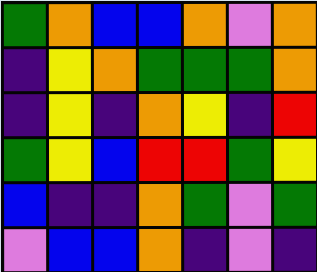[["green", "orange", "blue", "blue", "orange", "violet", "orange"], ["indigo", "yellow", "orange", "green", "green", "green", "orange"], ["indigo", "yellow", "indigo", "orange", "yellow", "indigo", "red"], ["green", "yellow", "blue", "red", "red", "green", "yellow"], ["blue", "indigo", "indigo", "orange", "green", "violet", "green"], ["violet", "blue", "blue", "orange", "indigo", "violet", "indigo"]]